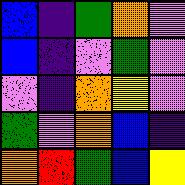[["blue", "indigo", "green", "orange", "violet"], ["blue", "indigo", "violet", "green", "violet"], ["violet", "indigo", "orange", "yellow", "violet"], ["green", "violet", "orange", "blue", "indigo"], ["orange", "red", "green", "blue", "yellow"]]